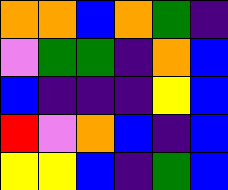[["orange", "orange", "blue", "orange", "green", "indigo"], ["violet", "green", "green", "indigo", "orange", "blue"], ["blue", "indigo", "indigo", "indigo", "yellow", "blue"], ["red", "violet", "orange", "blue", "indigo", "blue"], ["yellow", "yellow", "blue", "indigo", "green", "blue"]]